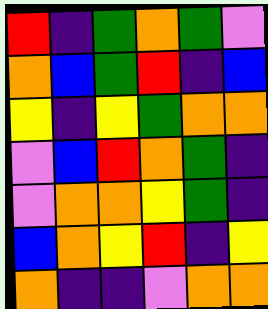[["red", "indigo", "green", "orange", "green", "violet"], ["orange", "blue", "green", "red", "indigo", "blue"], ["yellow", "indigo", "yellow", "green", "orange", "orange"], ["violet", "blue", "red", "orange", "green", "indigo"], ["violet", "orange", "orange", "yellow", "green", "indigo"], ["blue", "orange", "yellow", "red", "indigo", "yellow"], ["orange", "indigo", "indigo", "violet", "orange", "orange"]]